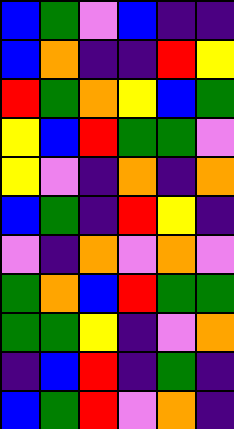[["blue", "green", "violet", "blue", "indigo", "indigo"], ["blue", "orange", "indigo", "indigo", "red", "yellow"], ["red", "green", "orange", "yellow", "blue", "green"], ["yellow", "blue", "red", "green", "green", "violet"], ["yellow", "violet", "indigo", "orange", "indigo", "orange"], ["blue", "green", "indigo", "red", "yellow", "indigo"], ["violet", "indigo", "orange", "violet", "orange", "violet"], ["green", "orange", "blue", "red", "green", "green"], ["green", "green", "yellow", "indigo", "violet", "orange"], ["indigo", "blue", "red", "indigo", "green", "indigo"], ["blue", "green", "red", "violet", "orange", "indigo"]]